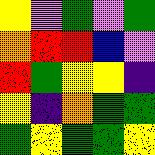[["yellow", "violet", "green", "violet", "green"], ["orange", "red", "red", "blue", "violet"], ["red", "green", "yellow", "yellow", "indigo"], ["yellow", "indigo", "orange", "green", "green"], ["green", "yellow", "green", "green", "yellow"]]